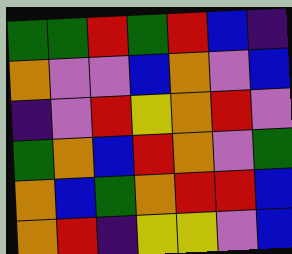[["green", "green", "red", "green", "red", "blue", "indigo"], ["orange", "violet", "violet", "blue", "orange", "violet", "blue"], ["indigo", "violet", "red", "yellow", "orange", "red", "violet"], ["green", "orange", "blue", "red", "orange", "violet", "green"], ["orange", "blue", "green", "orange", "red", "red", "blue"], ["orange", "red", "indigo", "yellow", "yellow", "violet", "blue"]]